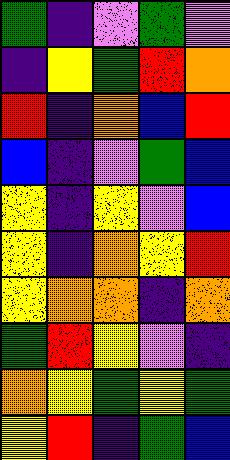[["green", "indigo", "violet", "green", "violet"], ["indigo", "yellow", "green", "red", "orange"], ["red", "indigo", "orange", "blue", "red"], ["blue", "indigo", "violet", "green", "blue"], ["yellow", "indigo", "yellow", "violet", "blue"], ["yellow", "indigo", "orange", "yellow", "red"], ["yellow", "orange", "orange", "indigo", "orange"], ["green", "red", "yellow", "violet", "indigo"], ["orange", "yellow", "green", "yellow", "green"], ["yellow", "red", "indigo", "green", "blue"]]